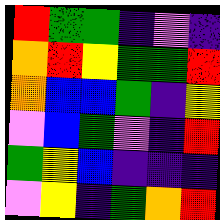[["red", "green", "green", "indigo", "violet", "indigo"], ["orange", "red", "yellow", "green", "green", "red"], ["orange", "blue", "blue", "green", "indigo", "yellow"], ["violet", "blue", "green", "violet", "indigo", "red"], ["green", "yellow", "blue", "indigo", "indigo", "indigo"], ["violet", "yellow", "indigo", "green", "orange", "red"]]